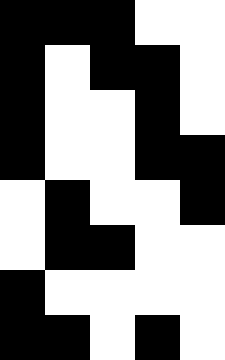[["black", "black", "black", "white", "white"], ["black", "white", "black", "black", "white"], ["black", "white", "white", "black", "white"], ["black", "white", "white", "black", "black"], ["white", "black", "white", "white", "black"], ["white", "black", "black", "white", "white"], ["black", "white", "white", "white", "white"], ["black", "black", "white", "black", "white"]]